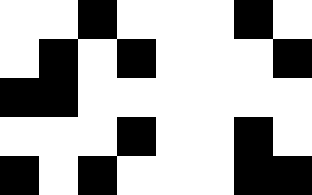[["white", "white", "black", "white", "white", "white", "black", "white"], ["white", "black", "white", "black", "white", "white", "white", "black"], ["black", "black", "white", "white", "white", "white", "white", "white"], ["white", "white", "white", "black", "white", "white", "black", "white"], ["black", "white", "black", "white", "white", "white", "black", "black"]]